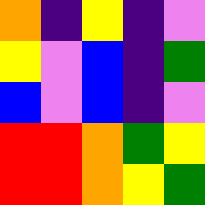[["orange", "indigo", "yellow", "indigo", "violet"], ["yellow", "violet", "blue", "indigo", "green"], ["blue", "violet", "blue", "indigo", "violet"], ["red", "red", "orange", "green", "yellow"], ["red", "red", "orange", "yellow", "green"]]